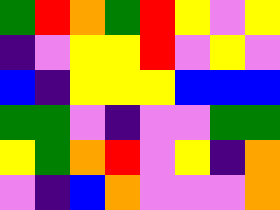[["green", "red", "orange", "green", "red", "yellow", "violet", "yellow"], ["indigo", "violet", "yellow", "yellow", "red", "violet", "yellow", "violet"], ["blue", "indigo", "yellow", "yellow", "yellow", "blue", "blue", "blue"], ["green", "green", "violet", "indigo", "violet", "violet", "green", "green"], ["yellow", "green", "orange", "red", "violet", "yellow", "indigo", "orange"], ["violet", "indigo", "blue", "orange", "violet", "violet", "violet", "orange"]]